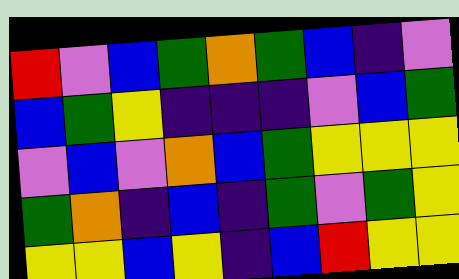[["red", "violet", "blue", "green", "orange", "green", "blue", "indigo", "violet"], ["blue", "green", "yellow", "indigo", "indigo", "indigo", "violet", "blue", "green"], ["violet", "blue", "violet", "orange", "blue", "green", "yellow", "yellow", "yellow"], ["green", "orange", "indigo", "blue", "indigo", "green", "violet", "green", "yellow"], ["yellow", "yellow", "blue", "yellow", "indigo", "blue", "red", "yellow", "yellow"]]